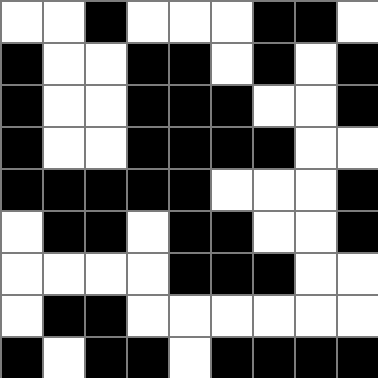[["white", "white", "black", "white", "white", "white", "black", "black", "white"], ["black", "white", "white", "black", "black", "white", "black", "white", "black"], ["black", "white", "white", "black", "black", "black", "white", "white", "black"], ["black", "white", "white", "black", "black", "black", "black", "white", "white"], ["black", "black", "black", "black", "black", "white", "white", "white", "black"], ["white", "black", "black", "white", "black", "black", "white", "white", "black"], ["white", "white", "white", "white", "black", "black", "black", "white", "white"], ["white", "black", "black", "white", "white", "white", "white", "white", "white"], ["black", "white", "black", "black", "white", "black", "black", "black", "black"]]